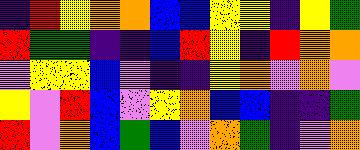[["indigo", "red", "yellow", "orange", "orange", "blue", "blue", "yellow", "yellow", "indigo", "yellow", "green"], ["red", "green", "green", "indigo", "indigo", "blue", "red", "yellow", "indigo", "red", "orange", "orange"], ["violet", "yellow", "yellow", "blue", "violet", "indigo", "indigo", "yellow", "orange", "violet", "orange", "violet"], ["yellow", "violet", "red", "blue", "violet", "yellow", "orange", "blue", "blue", "indigo", "indigo", "green"], ["red", "violet", "orange", "blue", "green", "blue", "violet", "orange", "green", "indigo", "violet", "orange"]]